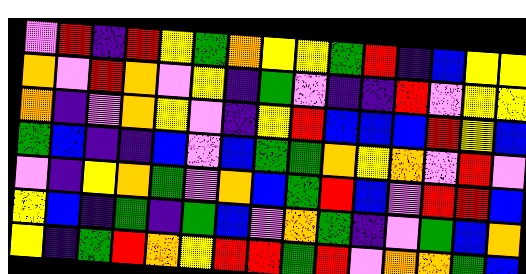[["violet", "red", "indigo", "red", "yellow", "green", "orange", "yellow", "yellow", "green", "red", "indigo", "blue", "yellow", "yellow"], ["orange", "violet", "red", "orange", "violet", "yellow", "indigo", "green", "violet", "indigo", "indigo", "red", "violet", "yellow", "yellow"], ["orange", "indigo", "violet", "orange", "yellow", "violet", "indigo", "yellow", "red", "blue", "blue", "blue", "red", "yellow", "blue"], ["green", "blue", "indigo", "indigo", "blue", "violet", "blue", "green", "green", "orange", "yellow", "orange", "violet", "red", "violet"], ["violet", "indigo", "yellow", "orange", "green", "violet", "orange", "blue", "green", "red", "blue", "violet", "red", "red", "blue"], ["yellow", "blue", "indigo", "green", "indigo", "green", "blue", "violet", "orange", "green", "indigo", "violet", "green", "blue", "orange"], ["yellow", "indigo", "green", "red", "orange", "yellow", "red", "red", "green", "red", "violet", "orange", "orange", "green", "blue"]]